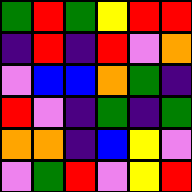[["green", "red", "green", "yellow", "red", "red"], ["indigo", "red", "indigo", "red", "violet", "orange"], ["violet", "blue", "blue", "orange", "green", "indigo"], ["red", "violet", "indigo", "green", "indigo", "green"], ["orange", "orange", "indigo", "blue", "yellow", "violet"], ["violet", "green", "red", "violet", "yellow", "red"]]